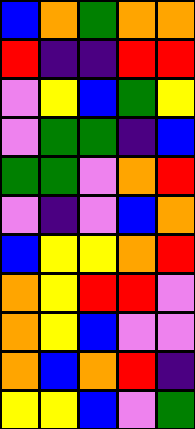[["blue", "orange", "green", "orange", "orange"], ["red", "indigo", "indigo", "red", "red"], ["violet", "yellow", "blue", "green", "yellow"], ["violet", "green", "green", "indigo", "blue"], ["green", "green", "violet", "orange", "red"], ["violet", "indigo", "violet", "blue", "orange"], ["blue", "yellow", "yellow", "orange", "red"], ["orange", "yellow", "red", "red", "violet"], ["orange", "yellow", "blue", "violet", "violet"], ["orange", "blue", "orange", "red", "indigo"], ["yellow", "yellow", "blue", "violet", "green"]]